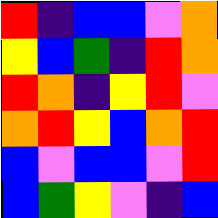[["red", "indigo", "blue", "blue", "violet", "orange"], ["yellow", "blue", "green", "indigo", "red", "orange"], ["red", "orange", "indigo", "yellow", "red", "violet"], ["orange", "red", "yellow", "blue", "orange", "red"], ["blue", "violet", "blue", "blue", "violet", "red"], ["blue", "green", "yellow", "violet", "indigo", "blue"]]